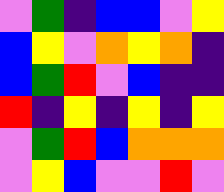[["violet", "green", "indigo", "blue", "blue", "violet", "yellow"], ["blue", "yellow", "violet", "orange", "yellow", "orange", "indigo"], ["blue", "green", "red", "violet", "blue", "indigo", "indigo"], ["red", "indigo", "yellow", "indigo", "yellow", "indigo", "yellow"], ["violet", "green", "red", "blue", "orange", "orange", "orange"], ["violet", "yellow", "blue", "violet", "violet", "red", "violet"]]